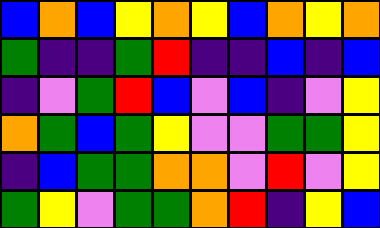[["blue", "orange", "blue", "yellow", "orange", "yellow", "blue", "orange", "yellow", "orange"], ["green", "indigo", "indigo", "green", "red", "indigo", "indigo", "blue", "indigo", "blue"], ["indigo", "violet", "green", "red", "blue", "violet", "blue", "indigo", "violet", "yellow"], ["orange", "green", "blue", "green", "yellow", "violet", "violet", "green", "green", "yellow"], ["indigo", "blue", "green", "green", "orange", "orange", "violet", "red", "violet", "yellow"], ["green", "yellow", "violet", "green", "green", "orange", "red", "indigo", "yellow", "blue"]]